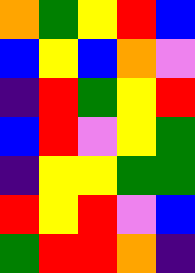[["orange", "green", "yellow", "red", "blue"], ["blue", "yellow", "blue", "orange", "violet"], ["indigo", "red", "green", "yellow", "red"], ["blue", "red", "violet", "yellow", "green"], ["indigo", "yellow", "yellow", "green", "green"], ["red", "yellow", "red", "violet", "blue"], ["green", "red", "red", "orange", "indigo"]]